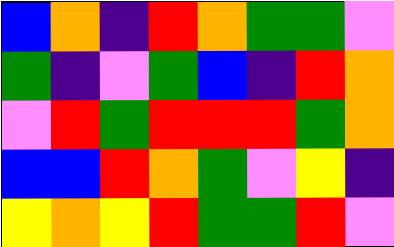[["blue", "orange", "indigo", "red", "orange", "green", "green", "violet"], ["green", "indigo", "violet", "green", "blue", "indigo", "red", "orange"], ["violet", "red", "green", "red", "red", "red", "green", "orange"], ["blue", "blue", "red", "orange", "green", "violet", "yellow", "indigo"], ["yellow", "orange", "yellow", "red", "green", "green", "red", "violet"]]